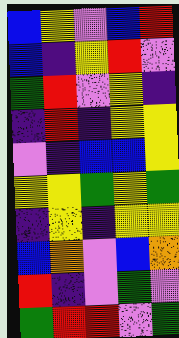[["blue", "yellow", "violet", "blue", "red"], ["blue", "indigo", "yellow", "red", "violet"], ["green", "red", "violet", "yellow", "indigo"], ["indigo", "red", "indigo", "yellow", "yellow"], ["violet", "indigo", "blue", "blue", "yellow"], ["yellow", "yellow", "green", "yellow", "green"], ["indigo", "yellow", "indigo", "yellow", "yellow"], ["blue", "orange", "violet", "blue", "orange"], ["red", "indigo", "violet", "green", "violet"], ["green", "red", "red", "violet", "green"]]